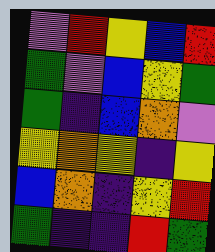[["violet", "red", "yellow", "blue", "red"], ["green", "violet", "blue", "yellow", "green"], ["green", "indigo", "blue", "orange", "violet"], ["yellow", "orange", "yellow", "indigo", "yellow"], ["blue", "orange", "indigo", "yellow", "red"], ["green", "indigo", "indigo", "red", "green"]]